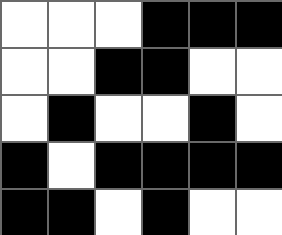[["white", "white", "white", "black", "black", "black"], ["white", "white", "black", "black", "white", "white"], ["white", "black", "white", "white", "black", "white"], ["black", "white", "black", "black", "black", "black"], ["black", "black", "white", "black", "white", "white"]]